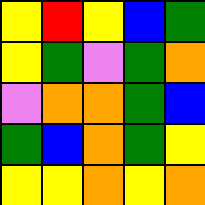[["yellow", "red", "yellow", "blue", "green"], ["yellow", "green", "violet", "green", "orange"], ["violet", "orange", "orange", "green", "blue"], ["green", "blue", "orange", "green", "yellow"], ["yellow", "yellow", "orange", "yellow", "orange"]]